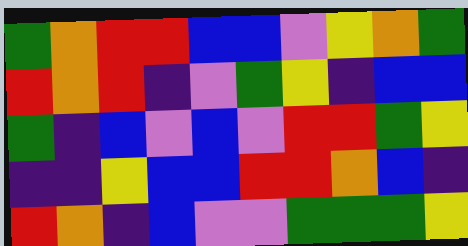[["green", "orange", "red", "red", "blue", "blue", "violet", "yellow", "orange", "green"], ["red", "orange", "red", "indigo", "violet", "green", "yellow", "indigo", "blue", "blue"], ["green", "indigo", "blue", "violet", "blue", "violet", "red", "red", "green", "yellow"], ["indigo", "indigo", "yellow", "blue", "blue", "red", "red", "orange", "blue", "indigo"], ["red", "orange", "indigo", "blue", "violet", "violet", "green", "green", "green", "yellow"]]